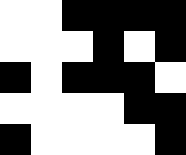[["white", "white", "black", "black", "black", "black"], ["white", "white", "white", "black", "white", "black"], ["black", "white", "black", "black", "black", "white"], ["white", "white", "white", "white", "black", "black"], ["black", "white", "white", "white", "white", "black"]]